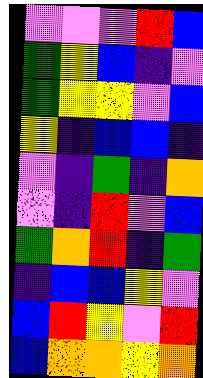[["violet", "violet", "violet", "red", "blue"], ["green", "yellow", "blue", "indigo", "violet"], ["green", "yellow", "yellow", "violet", "blue"], ["yellow", "indigo", "blue", "blue", "indigo"], ["violet", "indigo", "green", "indigo", "orange"], ["violet", "indigo", "red", "violet", "blue"], ["green", "orange", "red", "indigo", "green"], ["indigo", "blue", "blue", "yellow", "violet"], ["blue", "red", "yellow", "violet", "red"], ["blue", "orange", "orange", "yellow", "orange"]]